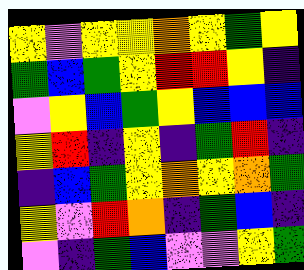[["yellow", "violet", "yellow", "yellow", "orange", "yellow", "green", "yellow"], ["green", "blue", "green", "yellow", "red", "red", "yellow", "indigo"], ["violet", "yellow", "blue", "green", "yellow", "blue", "blue", "blue"], ["yellow", "red", "indigo", "yellow", "indigo", "green", "red", "indigo"], ["indigo", "blue", "green", "yellow", "orange", "yellow", "orange", "green"], ["yellow", "violet", "red", "orange", "indigo", "green", "blue", "indigo"], ["violet", "indigo", "green", "blue", "violet", "violet", "yellow", "green"]]